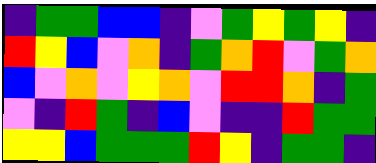[["indigo", "green", "green", "blue", "blue", "indigo", "violet", "green", "yellow", "green", "yellow", "indigo"], ["red", "yellow", "blue", "violet", "orange", "indigo", "green", "orange", "red", "violet", "green", "orange"], ["blue", "violet", "orange", "violet", "yellow", "orange", "violet", "red", "red", "orange", "indigo", "green"], ["violet", "indigo", "red", "green", "indigo", "blue", "violet", "indigo", "indigo", "red", "green", "green"], ["yellow", "yellow", "blue", "green", "green", "green", "red", "yellow", "indigo", "green", "green", "indigo"]]